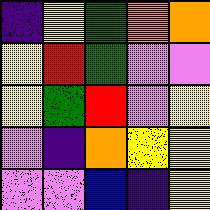[["indigo", "yellow", "green", "orange", "orange"], ["yellow", "red", "green", "violet", "violet"], ["yellow", "green", "red", "violet", "yellow"], ["violet", "indigo", "orange", "yellow", "yellow"], ["violet", "violet", "blue", "indigo", "yellow"]]